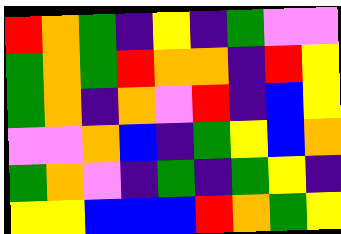[["red", "orange", "green", "indigo", "yellow", "indigo", "green", "violet", "violet"], ["green", "orange", "green", "red", "orange", "orange", "indigo", "red", "yellow"], ["green", "orange", "indigo", "orange", "violet", "red", "indigo", "blue", "yellow"], ["violet", "violet", "orange", "blue", "indigo", "green", "yellow", "blue", "orange"], ["green", "orange", "violet", "indigo", "green", "indigo", "green", "yellow", "indigo"], ["yellow", "yellow", "blue", "blue", "blue", "red", "orange", "green", "yellow"]]